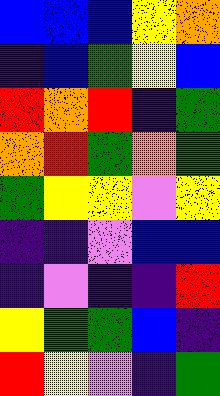[["blue", "blue", "blue", "yellow", "orange"], ["indigo", "blue", "green", "yellow", "blue"], ["red", "orange", "red", "indigo", "green"], ["orange", "red", "green", "orange", "green"], ["green", "yellow", "yellow", "violet", "yellow"], ["indigo", "indigo", "violet", "blue", "blue"], ["indigo", "violet", "indigo", "indigo", "red"], ["yellow", "green", "green", "blue", "indigo"], ["red", "yellow", "violet", "indigo", "green"]]